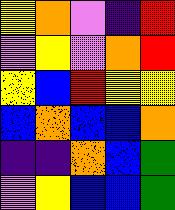[["yellow", "orange", "violet", "indigo", "red"], ["violet", "yellow", "violet", "orange", "red"], ["yellow", "blue", "red", "yellow", "yellow"], ["blue", "orange", "blue", "blue", "orange"], ["indigo", "indigo", "orange", "blue", "green"], ["violet", "yellow", "blue", "blue", "green"]]